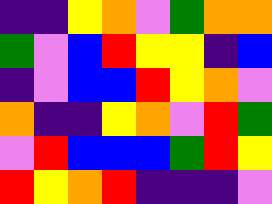[["indigo", "indigo", "yellow", "orange", "violet", "green", "orange", "orange"], ["green", "violet", "blue", "red", "yellow", "yellow", "indigo", "blue"], ["indigo", "violet", "blue", "blue", "red", "yellow", "orange", "violet"], ["orange", "indigo", "indigo", "yellow", "orange", "violet", "red", "green"], ["violet", "red", "blue", "blue", "blue", "green", "red", "yellow"], ["red", "yellow", "orange", "red", "indigo", "indigo", "indigo", "violet"]]